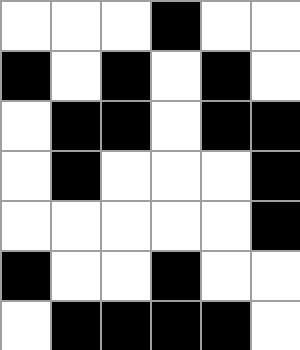[["white", "white", "white", "black", "white", "white"], ["black", "white", "black", "white", "black", "white"], ["white", "black", "black", "white", "black", "black"], ["white", "black", "white", "white", "white", "black"], ["white", "white", "white", "white", "white", "black"], ["black", "white", "white", "black", "white", "white"], ["white", "black", "black", "black", "black", "white"]]